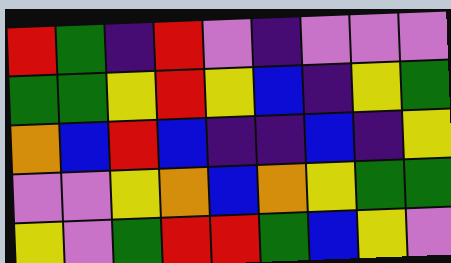[["red", "green", "indigo", "red", "violet", "indigo", "violet", "violet", "violet"], ["green", "green", "yellow", "red", "yellow", "blue", "indigo", "yellow", "green"], ["orange", "blue", "red", "blue", "indigo", "indigo", "blue", "indigo", "yellow"], ["violet", "violet", "yellow", "orange", "blue", "orange", "yellow", "green", "green"], ["yellow", "violet", "green", "red", "red", "green", "blue", "yellow", "violet"]]